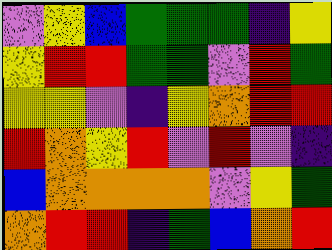[["violet", "yellow", "blue", "green", "green", "green", "indigo", "yellow"], ["yellow", "red", "red", "green", "green", "violet", "red", "green"], ["yellow", "yellow", "violet", "indigo", "yellow", "orange", "red", "red"], ["red", "orange", "yellow", "red", "violet", "red", "violet", "indigo"], ["blue", "orange", "orange", "orange", "orange", "violet", "yellow", "green"], ["orange", "red", "red", "indigo", "green", "blue", "orange", "red"]]